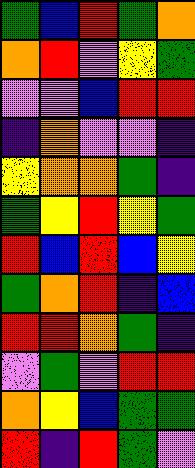[["green", "blue", "red", "green", "orange"], ["orange", "red", "violet", "yellow", "green"], ["violet", "violet", "blue", "red", "red"], ["indigo", "orange", "violet", "violet", "indigo"], ["yellow", "orange", "orange", "green", "indigo"], ["green", "yellow", "red", "yellow", "green"], ["red", "blue", "red", "blue", "yellow"], ["green", "orange", "red", "indigo", "blue"], ["red", "red", "orange", "green", "indigo"], ["violet", "green", "violet", "red", "red"], ["orange", "yellow", "blue", "green", "green"], ["red", "indigo", "red", "green", "violet"]]